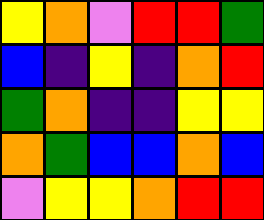[["yellow", "orange", "violet", "red", "red", "green"], ["blue", "indigo", "yellow", "indigo", "orange", "red"], ["green", "orange", "indigo", "indigo", "yellow", "yellow"], ["orange", "green", "blue", "blue", "orange", "blue"], ["violet", "yellow", "yellow", "orange", "red", "red"]]